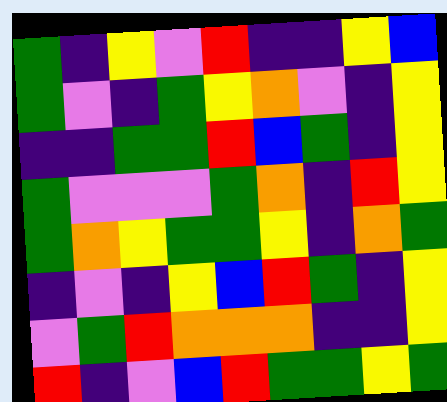[["green", "indigo", "yellow", "violet", "red", "indigo", "indigo", "yellow", "blue"], ["green", "violet", "indigo", "green", "yellow", "orange", "violet", "indigo", "yellow"], ["indigo", "indigo", "green", "green", "red", "blue", "green", "indigo", "yellow"], ["green", "violet", "violet", "violet", "green", "orange", "indigo", "red", "yellow"], ["green", "orange", "yellow", "green", "green", "yellow", "indigo", "orange", "green"], ["indigo", "violet", "indigo", "yellow", "blue", "red", "green", "indigo", "yellow"], ["violet", "green", "red", "orange", "orange", "orange", "indigo", "indigo", "yellow"], ["red", "indigo", "violet", "blue", "red", "green", "green", "yellow", "green"]]